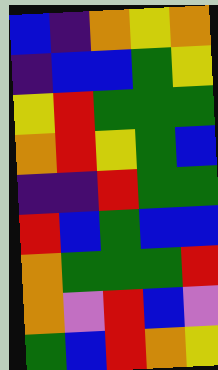[["blue", "indigo", "orange", "yellow", "orange"], ["indigo", "blue", "blue", "green", "yellow"], ["yellow", "red", "green", "green", "green"], ["orange", "red", "yellow", "green", "blue"], ["indigo", "indigo", "red", "green", "green"], ["red", "blue", "green", "blue", "blue"], ["orange", "green", "green", "green", "red"], ["orange", "violet", "red", "blue", "violet"], ["green", "blue", "red", "orange", "yellow"]]